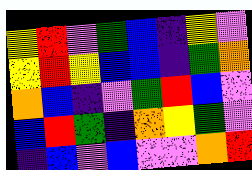[["yellow", "red", "violet", "green", "blue", "indigo", "yellow", "violet"], ["yellow", "red", "yellow", "blue", "blue", "indigo", "green", "orange"], ["orange", "blue", "indigo", "violet", "green", "red", "blue", "violet"], ["blue", "red", "green", "indigo", "orange", "yellow", "green", "violet"], ["indigo", "blue", "violet", "blue", "violet", "violet", "orange", "red"]]